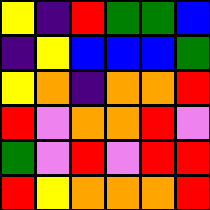[["yellow", "indigo", "red", "green", "green", "blue"], ["indigo", "yellow", "blue", "blue", "blue", "green"], ["yellow", "orange", "indigo", "orange", "orange", "red"], ["red", "violet", "orange", "orange", "red", "violet"], ["green", "violet", "red", "violet", "red", "red"], ["red", "yellow", "orange", "orange", "orange", "red"]]